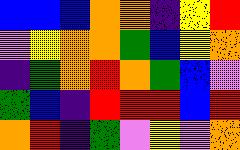[["blue", "blue", "blue", "orange", "orange", "indigo", "yellow", "red"], ["violet", "yellow", "orange", "orange", "green", "blue", "yellow", "orange"], ["indigo", "green", "orange", "red", "orange", "green", "blue", "violet"], ["green", "blue", "indigo", "red", "red", "red", "blue", "red"], ["orange", "red", "indigo", "green", "violet", "yellow", "violet", "orange"]]